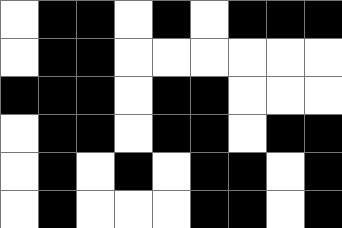[["white", "black", "black", "white", "black", "white", "black", "black", "black"], ["white", "black", "black", "white", "white", "white", "white", "white", "white"], ["black", "black", "black", "white", "black", "black", "white", "white", "white"], ["white", "black", "black", "white", "black", "black", "white", "black", "black"], ["white", "black", "white", "black", "white", "black", "black", "white", "black"], ["white", "black", "white", "white", "white", "black", "black", "white", "black"]]